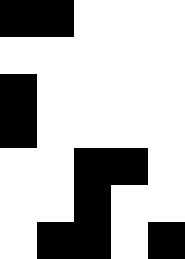[["black", "black", "white", "white", "white"], ["white", "white", "white", "white", "white"], ["black", "white", "white", "white", "white"], ["black", "white", "white", "white", "white"], ["white", "white", "black", "black", "white"], ["white", "white", "black", "white", "white"], ["white", "black", "black", "white", "black"]]